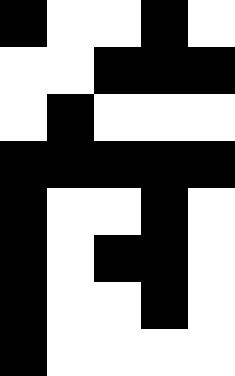[["black", "white", "white", "black", "white"], ["white", "white", "black", "black", "black"], ["white", "black", "white", "white", "white"], ["black", "black", "black", "black", "black"], ["black", "white", "white", "black", "white"], ["black", "white", "black", "black", "white"], ["black", "white", "white", "black", "white"], ["black", "white", "white", "white", "white"]]